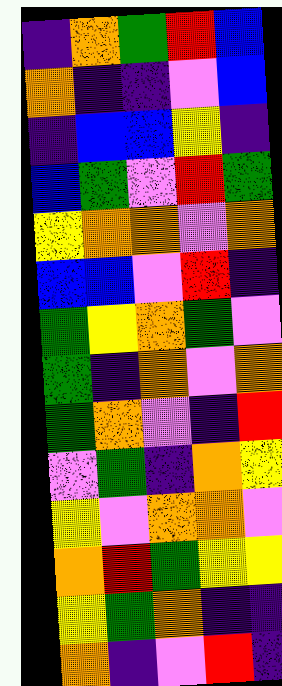[["indigo", "orange", "green", "red", "blue"], ["orange", "indigo", "indigo", "violet", "blue"], ["indigo", "blue", "blue", "yellow", "indigo"], ["blue", "green", "violet", "red", "green"], ["yellow", "orange", "orange", "violet", "orange"], ["blue", "blue", "violet", "red", "indigo"], ["green", "yellow", "orange", "green", "violet"], ["green", "indigo", "orange", "violet", "orange"], ["green", "orange", "violet", "indigo", "red"], ["violet", "green", "indigo", "orange", "yellow"], ["yellow", "violet", "orange", "orange", "violet"], ["orange", "red", "green", "yellow", "yellow"], ["yellow", "green", "orange", "indigo", "indigo"], ["orange", "indigo", "violet", "red", "indigo"]]